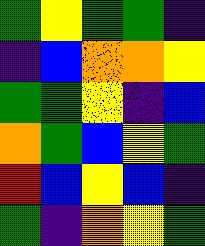[["green", "yellow", "green", "green", "indigo"], ["indigo", "blue", "orange", "orange", "yellow"], ["green", "green", "yellow", "indigo", "blue"], ["orange", "green", "blue", "yellow", "green"], ["red", "blue", "yellow", "blue", "indigo"], ["green", "indigo", "orange", "yellow", "green"]]